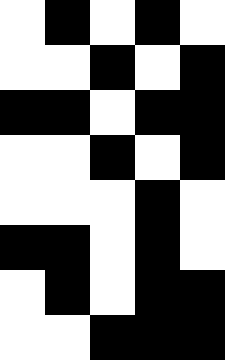[["white", "black", "white", "black", "white"], ["white", "white", "black", "white", "black"], ["black", "black", "white", "black", "black"], ["white", "white", "black", "white", "black"], ["white", "white", "white", "black", "white"], ["black", "black", "white", "black", "white"], ["white", "black", "white", "black", "black"], ["white", "white", "black", "black", "black"]]